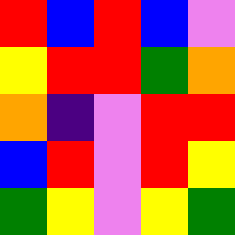[["red", "blue", "red", "blue", "violet"], ["yellow", "red", "red", "green", "orange"], ["orange", "indigo", "violet", "red", "red"], ["blue", "red", "violet", "red", "yellow"], ["green", "yellow", "violet", "yellow", "green"]]